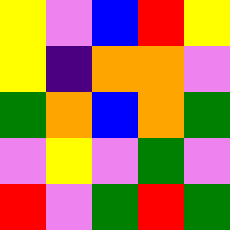[["yellow", "violet", "blue", "red", "yellow"], ["yellow", "indigo", "orange", "orange", "violet"], ["green", "orange", "blue", "orange", "green"], ["violet", "yellow", "violet", "green", "violet"], ["red", "violet", "green", "red", "green"]]